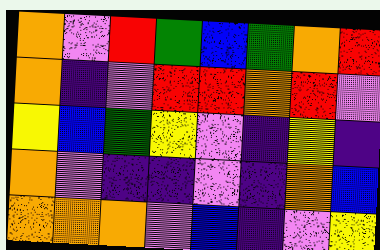[["orange", "violet", "red", "green", "blue", "green", "orange", "red"], ["orange", "indigo", "violet", "red", "red", "orange", "red", "violet"], ["yellow", "blue", "green", "yellow", "violet", "indigo", "yellow", "indigo"], ["orange", "violet", "indigo", "indigo", "violet", "indigo", "orange", "blue"], ["orange", "orange", "orange", "violet", "blue", "indigo", "violet", "yellow"]]